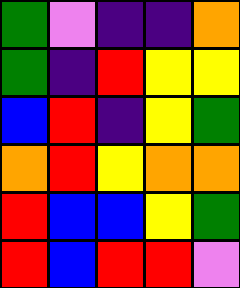[["green", "violet", "indigo", "indigo", "orange"], ["green", "indigo", "red", "yellow", "yellow"], ["blue", "red", "indigo", "yellow", "green"], ["orange", "red", "yellow", "orange", "orange"], ["red", "blue", "blue", "yellow", "green"], ["red", "blue", "red", "red", "violet"]]